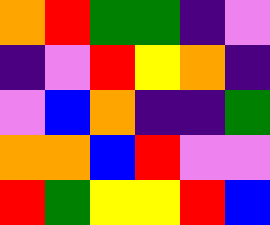[["orange", "red", "green", "green", "indigo", "violet"], ["indigo", "violet", "red", "yellow", "orange", "indigo"], ["violet", "blue", "orange", "indigo", "indigo", "green"], ["orange", "orange", "blue", "red", "violet", "violet"], ["red", "green", "yellow", "yellow", "red", "blue"]]